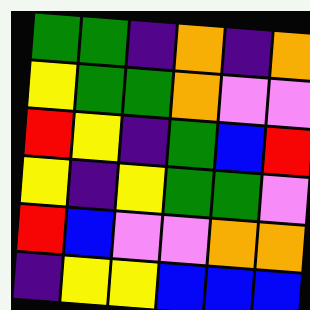[["green", "green", "indigo", "orange", "indigo", "orange"], ["yellow", "green", "green", "orange", "violet", "violet"], ["red", "yellow", "indigo", "green", "blue", "red"], ["yellow", "indigo", "yellow", "green", "green", "violet"], ["red", "blue", "violet", "violet", "orange", "orange"], ["indigo", "yellow", "yellow", "blue", "blue", "blue"]]